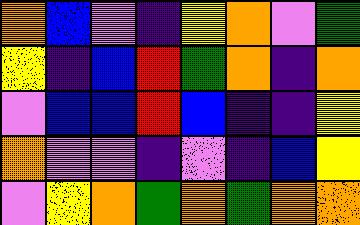[["orange", "blue", "violet", "indigo", "yellow", "orange", "violet", "green"], ["yellow", "indigo", "blue", "red", "green", "orange", "indigo", "orange"], ["violet", "blue", "blue", "red", "blue", "indigo", "indigo", "yellow"], ["orange", "violet", "violet", "indigo", "violet", "indigo", "blue", "yellow"], ["violet", "yellow", "orange", "green", "orange", "green", "orange", "orange"]]